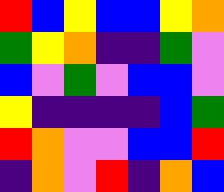[["red", "blue", "yellow", "blue", "blue", "yellow", "orange"], ["green", "yellow", "orange", "indigo", "indigo", "green", "violet"], ["blue", "violet", "green", "violet", "blue", "blue", "violet"], ["yellow", "indigo", "indigo", "indigo", "indigo", "blue", "green"], ["red", "orange", "violet", "violet", "blue", "blue", "red"], ["indigo", "orange", "violet", "red", "indigo", "orange", "blue"]]